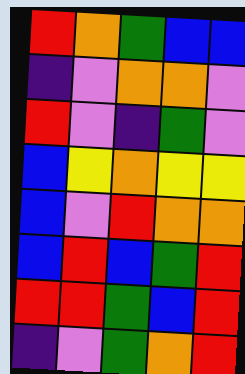[["red", "orange", "green", "blue", "blue"], ["indigo", "violet", "orange", "orange", "violet"], ["red", "violet", "indigo", "green", "violet"], ["blue", "yellow", "orange", "yellow", "yellow"], ["blue", "violet", "red", "orange", "orange"], ["blue", "red", "blue", "green", "red"], ["red", "red", "green", "blue", "red"], ["indigo", "violet", "green", "orange", "red"]]